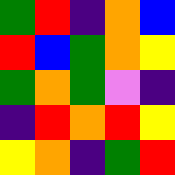[["green", "red", "indigo", "orange", "blue"], ["red", "blue", "green", "orange", "yellow"], ["green", "orange", "green", "violet", "indigo"], ["indigo", "red", "orange", "red", "yellow"], ["yellow", "orange", "indigo", "green", "red"]]